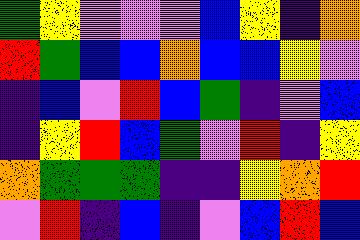[["green", "yellow", "violet", "violet", "violet", "blue", "yellow", "indigo", "orange"], ["red", "green", "blue", "blue", "orange", "blue", "blue", "yellow", "violet"], ["indigo", "blue", "violet", "red", "blue", "green", "indigo", "violet", "blue"], ["indigo", "yellow", "red", "blue", "green", "violet", "red", "indigo", "yellow"], ["orange", "green", "green", "green", "indigo", "indigo", "yellow", "orange", "red"], ["violet", "red", "indigo", "blue", "indigo", "violet", "blue", "red", "blue"]]